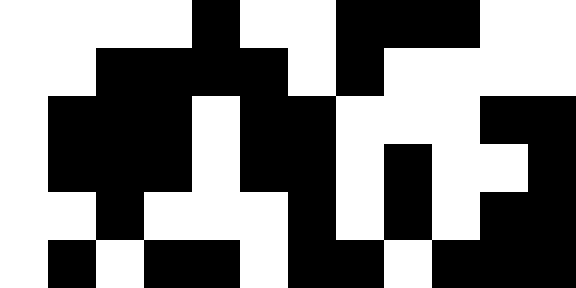[["white", "white", "white", "white", "black", "white", "white", "black", "black", "black", "white", "white"], ["white", "white", "black", "black", "black", "black", "white", "black", "white", "white", "white", "white"], ["white", "black", "black", "black", "white", "black", "black", "white", "white", "white", "black", "black"], ["white", "black", "black", "black", "white", "black", "black", "white", "black", "white", "white", "black"], ["white", "white", "black", "white", "white", "white", "black", "white", "black", "white", "black", "black"], ["white", "black", "white", "black", "black", "white", "black", "black", "white", "black", "black", "black"]]